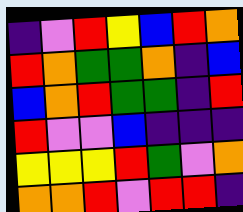[["indigo", "violet", "red", "yellow", "blue", "red", "orange"], ["red", "orange", "green", "green", "orange", "indigo", "blue"], ["blue", "orange", "red", "green", "green", "indigo", "red"], ["red", "violet", "violet", "blue", "indigo", "indigo", "indigo"], ["yellow", "yellow", "yellow", "red", "green", "violet", "orange"], ["orange", "orange", "red", "violet", "red", "red", "indigo"]]